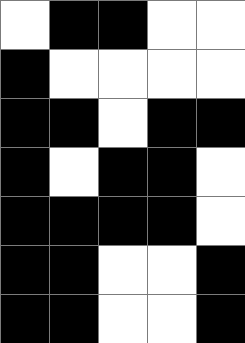[["white", "black", "black", "white", "white"], ["black", "white", "white", "white", "white"], ["black", "black", "white", "black", "black"], ["black", "white", "black", "black", "white"], ["black", "black", "black", "black", "white"], ["black", "black", "white", "white", "black"], ["black", "black", "white", "white", "black"]]